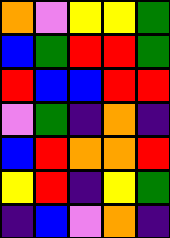[["orange", "violet", "yellow", "yellow", "green"], ["blue", "green", "red", "red", "green"], ["red", "blue", "blue", "red", "red"], ["violet", "green", "indigo", "orange", "indigo"], ["blue", "red", "orange", "orange", "red"], ["yellow", "red", "indigo", "yellow", "green"], ["indigo", "blue", "violet", "orange", "indigo"]]